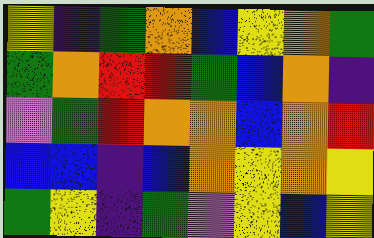[["yellow", "indigo", "green", "orange", "blue", "yellow", "orange", "green"], ["green", "orange", "red", "red", "green", "blue", "orange", "indigo"], ["violet", "green", "red", "orange", "orange", "blue", "orange", "red"], ["blue", "blue", "indigo", "blue", "orange", "yellow", "orange", "yellow"], ["green", "yellow", "indigo", "green", "violet", "yellow", "blue", "yellow"]]